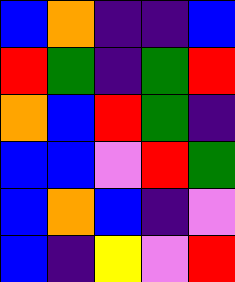[["blue", "orange", "indigo", "indigo", "blue"], ["red", "green", "indigo", "green", "red"], ["orange", "blue", "red", "green", "indigo"], ["blue", "blue", "violet", "red", "green"], ["blue", "orange", "blue", "indigo", "violet"], ["blue", "indigo", "yellow", "violet", "red"]]